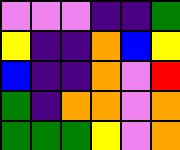[["violet", "violet", "violet", "indigo", "indigo", "green"], ["yellow", "indigo", "indigo", "orange", "blue", "yellow"], ["blue", "indigo", "indigo", "orange", "violet", "red"], ["green", "indigo", "orange", "orange", "violet", "orange"], ["green", "green", "green", "yellow", "violet", "orange"]]